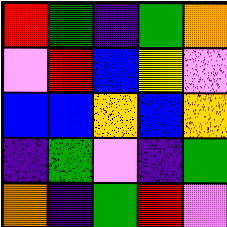[["red", "green", "indigo", "green", "orange"], ["violet", "red", "blue", "yellow", "violet"], ["blue", "blue", "orange", "blue", "orange"], ["indigo", "green", "violet", "indigo", "green"], ["orange", "indigo", "green", "red", "violet"]]